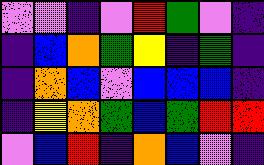[["violet", "violet", "indigo", "violet", "red", "green", "violet", "indigo"], ["indigo", "blue", "orange", "green", "yellow", "indigo", "green", "indigo"], ["indigo", "orange", "blue", "violet", "blue", "blue", "blue", "indigo"], ["indigo", "yellow", "orange", "green", "blue", "green", "red", "red"], ["violet", "blue", "red", "indigo", "orange", "blue", "violet", "indigo"]]